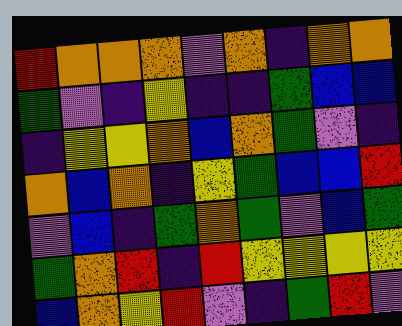[["red", "orange", "orange", "orange", "violet", "orange", "indigo", "orange", "orange"], ["green", "violet", "indigo", "yellow", "indigo", "indigo", "green", "blue", "blue"], ["indigo", "yellow", "yellow", "orange", "blue", "orange", "green", "violet", "indigo"], ["orange", "blue", "orange", "indigo", "yellow", "green", "blue", "blue", "red"], ["violet", "blue", "indigo", "green", "orange", "green", "violet", "blue", "green"], ["green", "orange", "red", "indigo", "red", "yellow", "yellow", "yellow", "yellow"], ["blue", "orange", "yellow", "red", "violet", "indigo", "green", "red", "violet"]]